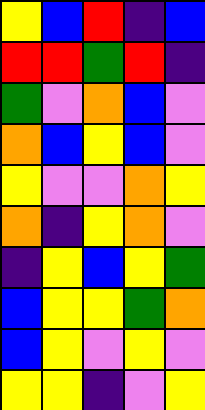[["yellow", "blue", "red", "indigo", "blue"], ["red", "red", "green", "red", "indigo"], ["green", "violet", "orange", "blue", "violet"], ["orange", "blue", "yellow", "blue", "violet"], ["yellow", "violet", "violet", "orange", "yellow"], ["orange", "indigo", "yellow", "orange", "violet"], ["indigo", "yellow", "blue", "yellow", "green"], ["blue", "yellow", "yellow", "green", "orange"], ["blue", "yellow", "violet", "yellow", "violet"], ["yellow", "yellow", "indigo", "violet", "yellow"]]